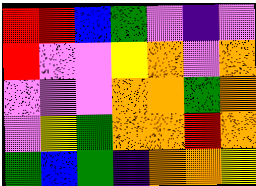[["red", "red", "blue", "green", "violet", "indigo", "violet"], ["red", "violet", "violet", "yellow", "orange", "violet", "orange"], ["violet", "violet", "violet", "orange", "orange", "green", "orange"], ["violet", "yellow", "green", "orange", "orange", "red", "orange"], ["green", "blue", "green", "indigo", "orange", "orange", "yellow"]]